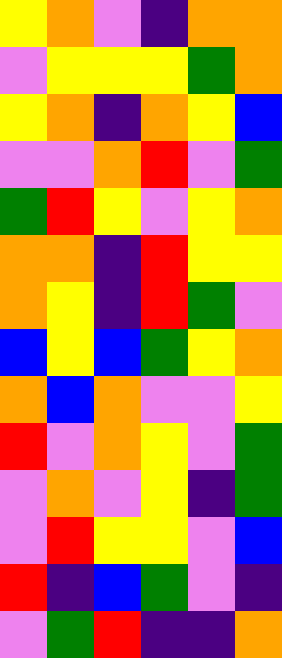[["yellow", "orange", "violet", "indigo", "orange", "orange"], ["violet", "yellow", "yellow", "yellow", "green", "orange"], ["yellow", "orange", "indigo", "orange", "yellow", "blue"], ["violet", "violet", "orange", "red", "violet", "green"], ["green", "red", "yellow", "violet", "yellow", "orange"], ["orange", "orange", "indigo", "red", "yellow", "yellow"], ["orange", "yellow", "indigo", "red", "green", "violet"], ["blue", "yellow", "blue", "green", "yellow", "orange"], ["orange", "blue", "orange", "violet", "violet", "yellow"], ["red", "violet", "orange", "yellow", "violet", "green"], ["violet", "orange", "violet", "yellow", "indigo", "green"], ["violet", "red", "yellow", "yellow", "violet", "blue"], ["red", "indigo", "blue", "green", "violet", "indigo"], ["violet", "green", "red", "indigo", "indigo", "orange"]]